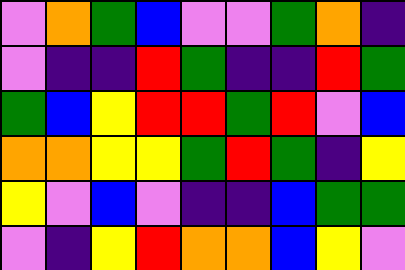[["violet", "orange", "green", "blue", "violet", "violet", "green", "orange", "indigo"], ["violet", "indigo", "indigo", "red", "green", "indigo", "indigo", "red", "green"], ["green", "blue", "yellow", "red", "red", "green", "red", "violet", "blue"], ["orange", "orange", "yellow", "yellow", "green", "red", "green", "indigo", "yellow"], ["yellow", "violet", "blue", "violet", "indigo", "indigo", "blue", "green", "green"], ["violet", "indigo", "yellow", "red", "orange", "orange", "blue", "yellow", "violet"]]